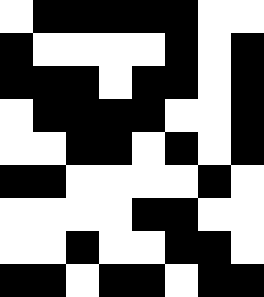[["white", "black", "black", "black", "black", "black", "white", "white"], ["black", "white", "white", "white", "white", "black", "white", "black"], ["black", "black", "black", "white", "black", "black", "white", "black"], ["white", "black", "black", "black", "black", "white", "white", "black"], ["white", "white", "black", "black", "white", "black", "white", "black"], ["black", "black", "white", "white", "white", "white", "black", "white"], ["white", "white", "white", "white", "black", "black", "white", "white"], ["white", "white", "black", "white", "white", "black", "black", "white"], ["black", "black", "white", "black", "black", "white", "black", "black"]]